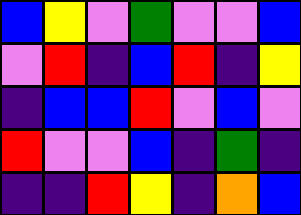[["blue", "yellow", "violet", "green", "violet", "violet", "blue"], ["violet", "red", "indigo", "blue", "red", "indigo", "yellow"], ["indigo", "blue", "blue", "red", "violet", "blue", "violet"], ["red", "violet", "violet", "blue", "indigo", "green", "indigo"], ["indigo", "indigo", "red", "yellow", "indigo", "orange", "blue"]]